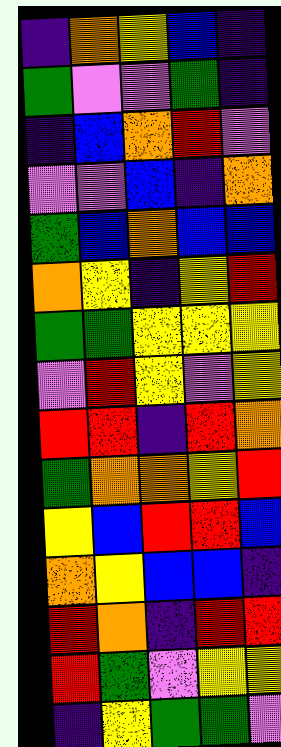[["indigo", "orange", "yellow", "blue", "indigo"], ["green", "violet", "violet", "green", "indigo"], ["indigo", "blue", "orange", "red", "violet"], ["violet", "violet", "blue", "indigo", "orange"], ["green", "blue", "orange", "blue", "blue"], ["orange", "yellow", "indigo", "yellow", "red"], ["green", "green", "yellow", "yellow", "yellow"], ["violet", "red", "yellow", "violet", "yellow"], ["red", "red", "indigo", "red", "orange"], ["green", "orange", "orange", "yellow", "red"], ["yellow", "blue", "red", "red", "blue"], ["orange", "yellow", "blue", "blue", "indigo"], ["red", "orange", "indigo", "red", "red"], ["red", "green", "violet", "yellow", "yellow"], ["indigo", "yellow", "green", "green", "violet"]]